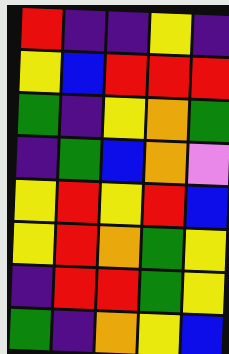[["red", "indigo", "indigo", "yellow", "indigo"], ["yellow", "blue", "red", "red", "red"], ["green", "indigo", "yellow", "orange", "green"], ["indigo", "green", "blue", "orange", "violet"], ["yellow", "red", "yellow", "red", "blue"], ["yellow", "red", "orange", "green", "yellow"], ["indigo", "red", "red", "green", "yellow"], ["green", "indigo", "orange", "yellow", "blue"]]